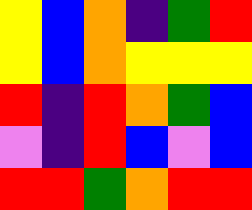[["yellow", "blue", "orange", "indigo", "green", "red"], ["yellow", "blue", "orange", "yellow", "yellow", "yellow"], ["red", "indigo", "red", "orange", "green", "blue"], ["violet", "indigo", "red", "blue", "violet", "blue"], ["red", "red", "green", "orange", "red", "red"]]